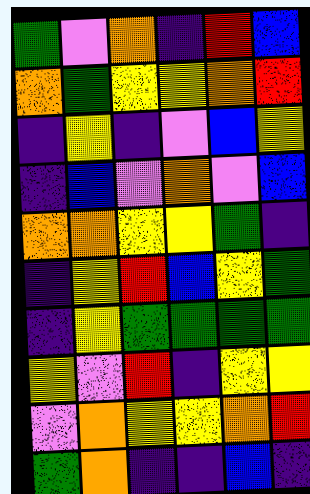[["green", "violet", "orange", "indigo", "red", "blue"], ["orange", "green", "yellow", "yellow", "orange", "red"], ["indigo", "yellow", "indigo", "violet", "blue", "yellow"], ["indigo", "blue", "violet", "orange", "violet", "blue"], ["orange", "orange", "yellow", "yellow", "green", "indigo"], ["indigo", "yellow", "red", "blue", "yellow", "green"], ["indigo", "yellow", "green", "green", "green", "green"], ["yellow", "violet", "red", "indigo", "yellow", "yellow"], ["violet", "orange", "yellow", "yellow", "orange", "red"], ["green", "orange", "indigo", "indigo", "blue", "indigo"]]